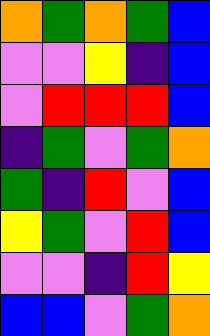[["orange", "green", "orange", "green", "blue"], ["violet", "violet", "yellow", "indigo", "blue"], ["violet", "red", "red", "red", "blue"], ["indigo", "green", "violet", "green", "orange"], ["green", "indigo", "red", "violet", "blue"], ["yellow", "green", "violet", "red", "blue"], ["violet", "violet", "indigo", "red", "yellow"], ["blue", "blue", "violet", "green", "orange"]]